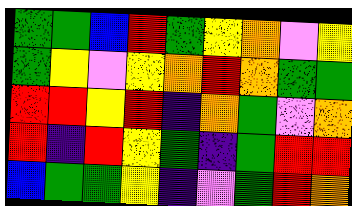[["green", "green", "blue", "red", "green", "yellow", "orange", "violet", "yellow"], ["green", "yellow", "violet", "yellow", "orange", "red", "orange", "green", "green"], ["red", "red", "yellow", "red", "indigo", "orange", "green", "violet", "orange"], ["red", "indigo", "red", "yellow", "green", "indigo", "green", "red", "red"], ["blue", "green", "green", "yellow", "indigo", "violet", "green", "red", "orange"]]